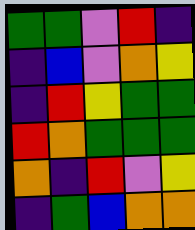[["green", "green", "violet", "red", "indigo"], ["indigo", "blue", "violet", "orange", "yellow"], ["indigo", "red", "yellow", "green", "green"], ["red", "orange", "green", "green", "green"], ["orange", "indigo", "red", "violet", "yellow"], ["indigo", "green", "blue", "orange", "orange"]]